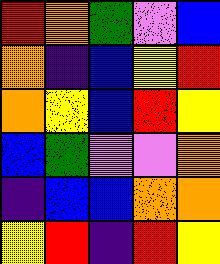[["red", "orange", "green", "violet", "blue"], ["orange", "indigo", "blue", "yellow", "red"], ["orange", "yellow", "blue", "red", "yellow"], ["blue", "green", "violet", "violet", "orange"], ["indigo", "blue", "blue", "orange", "orange"], ["yellow", "red", "indigo", "red", "yellow"]]